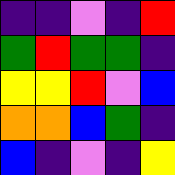[["indigo", "indigo", "violet", "indigo", "red"], ["green", "red", "green", "green", "indigo"], ["yellow", "yellow", "red", "violet", "blue"], ["orange", "orange", "blue", "green", "indigo"], ["blue", "indigo", "violet", "indigo", "yellow"]]